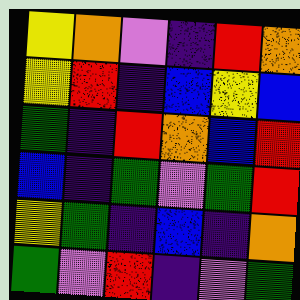[["yellow", "orange", "violet", "indigo", "red", "orange"], ["yellow", "red", "indigo", "blue", "yellow", "blue"], ["green", "indigo", "red", "orange", "blue", "red"], ["blue", "indigo", "green", "violet", "green", "red"], ["yellow", "green", "indigo", "blue", "indigo", "orange"], ["green", "violet", "red", "indigo", "violet", "green"]]